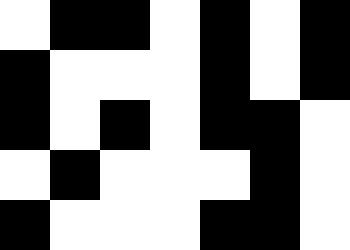[["white", "black", "black", "white", "black", "white", "black"], ["black", "white", "white", "white", "black", "white", "black"], ["black", "white", "black", "white", "black", "black", "white"], ["white", "black", "white", "white", "white", "black", "white"], ["black", "white", "white", "white", "black", "black", "white"]]